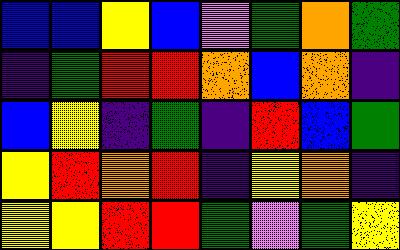[["blue", "blue", "yellow", "blue", "violet", "green", "orange", "green"], ["indigo", "green", "red", "red", "orange", "blue", "orange", "indigo"], ["blue", "yellow", "indigo", "green", "indigo", "red", "blue", "green"], ["yellow", "red", "orange", "red", "indigo", "yellow", "orange", "indigo"], ["yellow", "yellow", "red", "red", "green", "violet", "green", "yellow"]]